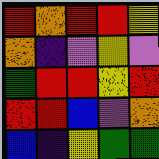[["red", "orange", "red", "red", "yellow"], ["orange", "indigo", "violet", "yellow", "violet"], ["green", "red", "red", "yellow", "red"], ["red", "red", "blue", "violet", "orange"], ["blue", "indigo", "yellow", "green", "green"]]